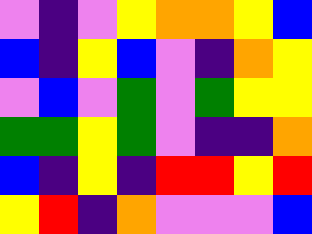[["violet", "indigo", "violet", "yellow", "orange", "orange", "yellow", "blue"], ["blue", "indigo", "yellow", "blue", "violet", "indigo", "orange", "yellow"], ["violet", "blue", "violet", "green", "violet", "green", "yellow", "yellow"], ["green", "green", "yellow", "green", "violet", "indigo", "indigo", "orange"], ["blue", "indigo", "yellow", "indigo", "red", "red", "yellow", "red"], ["yellow", "red", "indigo", "orange", "violet", "violet", "violet", "blue"]]